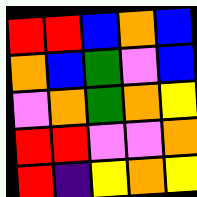[["red", "red", "blue", "orange", "blue"], ["orange", "blue", "green", "violet", "blue"], ["violet", "orange", "green", "orange", "yellow"], ["red", "red", "violet", "violet", "orange"], ["red", "indigo", "yellow", "orange", "yellow"]]